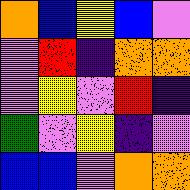[["orange", "blue", "yellow", "blue", "violet"], ["violet", "red", "indigo", "orange", "orange"], ["violet", "yellow", "violet", "red", "indigo"], ["green", "violet", "yellow", "indigo", "violet"], ["blue", "blue", "violet", "orange", "orange"]]